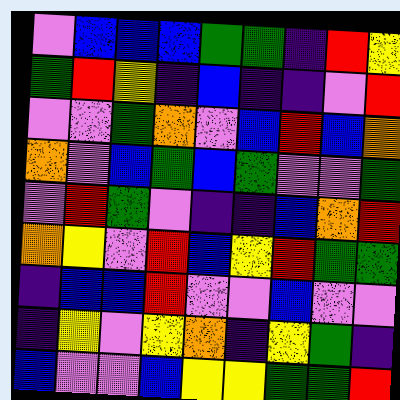[["violet", "blue", "blue", "blue", "green", "green", "indigo", "red", "yellow"], ["green", "red", "yellow", "indigo", "blue", "indigo", "indigo", "violet", "red"], ["violet", "violet", "green", "orange", "violet", "blue", "red", "blue", "orange"], ["orange", "violet", "blue", "green", "blue", "green", "violet", "violet", "green"], ["violet", "red", "green", "violet", "indigo", "indigo", "blue", "orange", "red"], ["orange", "yellow", "violet", "red", "blue", "yellow", "red", "green", "green"], ["indigo", "blue", "blue", "red", "violet", "violet", "blue", "violet", "violet"], ["indigo", "yellow", "violet", "yellow", "orange", "indigo", "yellow", "green", "indigo"], ["blue", "violet", "violet", "blue", "yellow", "yellow", "green", "green", "red"]]